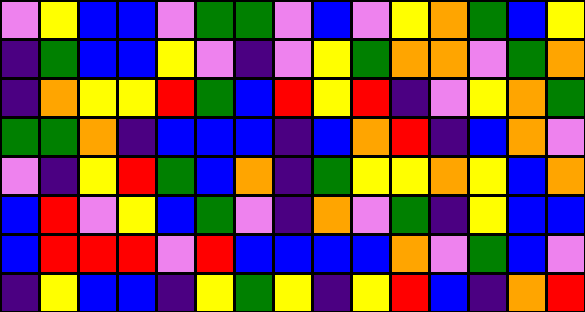[["violet", "yellow", "blue", "blue", "violet", "green", "green", "violet", "blue", "violet", "yellow", "orange", "green", "blue", "yellow"], ["indigo", "green", "blue", "blue", "yellow", "violet", "indigo", "violet", "yellow", "green", "orange", "orange", "violet", "green", "orange"], ["indigo", "orange", "yellow", "yellow", "red", "green", "blue", "red", "yellow", "red", "indigo", "violet", "yellow", "orange", "green"], ["green", "green", "orange", "indigo", "blue", "blue", "blue", "indigo", "blue", "orange", "red", "indigo", "blue", "orange", "violet"], ["violet", "indigo", "yellow", "red", "green", "blue", "orange", "indigo", "green", "yellow", "yellow", "orange", "yellow", "blue", "orange"], ["blue", "red", "violet", "yellow", "blue", "green", "violet", "indigo", "orange", "violet", "green", "indigo", "yellow", "blue", "blue"], ["blue", "red", "red", "red", "violet", "red", "blue", "blue", "blue", "blue", "orange", "violet", "green", "blue", "violet"], ["indigo", "yellow", "blue", "blue", "indigo", "yellow", "green", "yellow", "indigo", "yellow", "red", "blue", "indigo", "orange", "red"]]